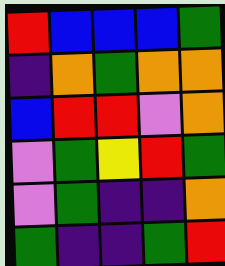[["red", "blue", "blue", "blue", "green"], ["indigo", "orange", "green", "orange", "orange"], ["blue", "red", "red", "violet", "orange"], ["violet", "green", "yellow", "red", "green"], ["violet", "green", "indigo", "indigo", "orange"], ["green", "indigo", "indigo", "green", "red"]]